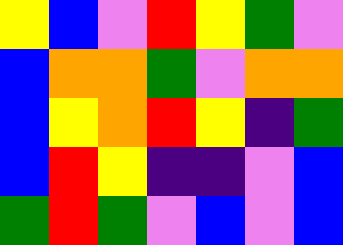[["yellow", "blue", "violet", "red", "yellow", "green", "violet"], ["blue", "orange", "orange", "green", "violet", "orange", "orange"], ["blue", "yellow", "orange", "red", "yellow", "indigo", "green"], ["blue", "red", "yellow", "indigo", "indigo", "violet", "blue"], ["green", "red", "green", "violet", "blue", "violet", "blue"]]